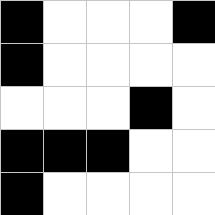[["black", "white", "white", "white", "black"], ["black", "white", "white", "white", "white"], ["white", "white", "white", "black", "white"], ["black", "black", "black", "white", "white"], ["black", "white", "white", "white", "white"]]